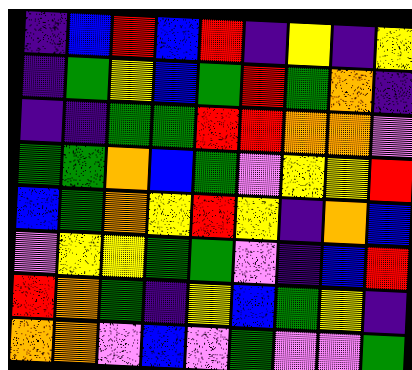[["indigo", "blue", "red", "blue", "red", "indigo", "yellow", "indigo", "yellow"], ["indigo", "green", "yellow", "blue", "green", "red", "green", "orange", "indigo"], ["indigo", "indigo", "green", "green", "red", "red", "orange", "orange", "violet"], ["green", "green", "orange", "blue", "green", "violet", "yellow", "yellow", "red"], ["blue", "green", "orange", "yellow", "red", "yellow", "indigo", "orange", "blue"], ["violet", "yellow", "yellow", "green", "green", "violet", "indigo", "blue", "red"], ["red", "orange", "green", "indigo", "yellow", "blue", "green", "yellow", "indigo"], ["orange", "orange", "violet", "blue", "violet", "green", "violet", "violet", "green"]]